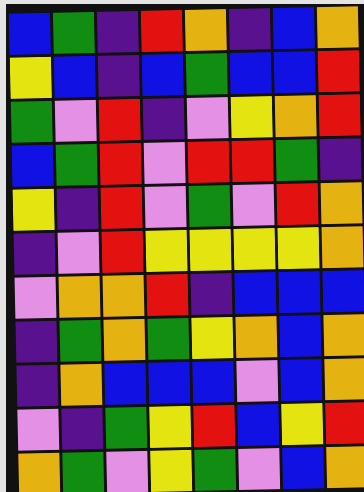[["blue", "green", "indigo", "red", "orange", "indigo", "blue", "orange"], ["yellow", "blue", "indigo", "blue", "green", "blue", "blue", "red"], ["green", "violet", "red", "indigo", "violet", "yellow", "orange", "red"], ["blue", "green", "red", "violet", "red", "red", "green", "indigo"], ["yellow", "indigo", "red", "violet", "green", "violet", "red", "orange"], ["indigo", "violet", "red", "yellow", "yellow", "yellow", "yellow", "orange"], ["violet", "orange", "orange", "red", "indigo", "blue", "blue", "blue"], ["indigo", "green", "orange", "green", "yellow", "orange", "blue", "orange"], ["indigo", "orange", "blue", "blue", "blue", "violet", "blue", "orange"], ["violet", "indigo", "green", "yellow", "red", "blue", "yellow", "red"], ["orange", "green", "violet", "yellow", "green", "violet", "blue", "orange"]]